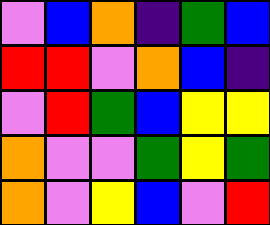[["violet", "blue", "orange", "indigo", "green", "blue"], ["red", "red", "violet", "orange", "blue", "indigo"], ["violet", "red", "green", "blue", "yellow", "yellow"], ["orange", "violet", "violet", "green", "yellow", "green"], ["orange", "violet", "yellow", "blue", "violet", "red"]]